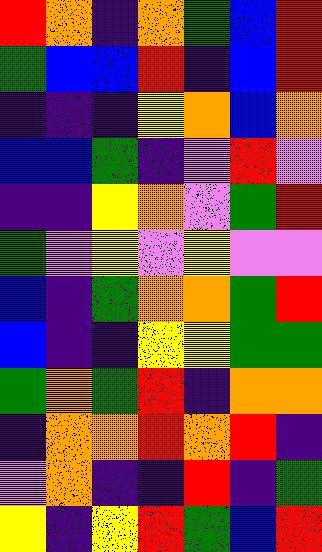[["red", "orange", "indigo", "orange", "green", "blue", "red"], ["green", "blue", "blue", "red", "indigo", "blue", "red"], ["indigo", "indigo", "indigo", "yellow", "orange", "blue", "orange"], ["blue", "blue", "green", "indigo", "violet", "red", "violet"], ["indigo", "indigo", "yellow", "orange", "violet", "green", "red"], ["green", "violet", "yellow", "violet", "yellow", "violet", "violet"], ["blue", "indigo", "green", "orange", "orange", "green", "red"], ["blue", "indigo", "indigo", "yellow", "yellow", "green", "green"], ["green", "orange", "green", "red", "indigo", "orange", "orange"], ["indigo", "orange", "orange", "red", "orange", "red", "indigo"], ["violet", "orange", "indigo", "indigo", "red", "indigo", "green"], ["yellow", "indigo", "yellow", "red", "green", "blue", "red"]]